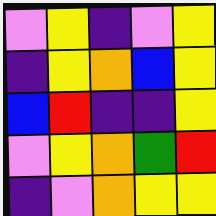[["violet", "yellow", "indigo", "violet", "yellow"], ["indigo", "yellow", "orange", "blue", "yellow"], ["blue", "red", "indigo", "indigo", "yellow"], ["violet", "yellow", "orange", "green", "red"], ["indigo", "violet", "orange", "yellow", "yellow"]]